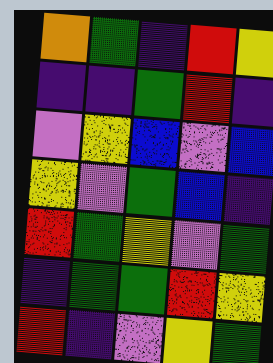[["orange", "green", "indigo", "red", "yellow"], ["indigo", "indigo", "green", "red", "indigo"], ["violet", "yellow", "blue", "violet", "blue"], ["yellow", "violet", "green", "blue", "indigo"], ["red", "green", "yellow", "violet", "green"], ["indigo", "green", "green", "red", "yellow"], ["red", "indigo", "violet", "yellow", "green"]]